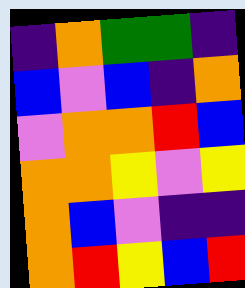[["indigo", "orange", "green", "green", "indigo"], ["blue", "violet", "blue", "indigo", "orange"], ["violet", "orange", "orange", "red", "blue"], ["orange", "orange", "yellow", "violet", "yellow"], ["orange", "blue", "violet", "indigo", "indigo"], ["orange", "red", "yellow", "blue", "red"]]